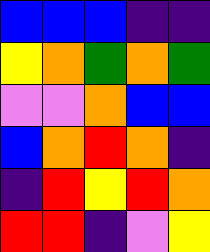[["blue", "blue", "blue", "indigo", "indigo"], ["yellow", "orange", "green", "orange", "green"], ["violet", "violet", "orange", "blue", "blue"], ["blue", "orange", "red", "orange", "indigo"], ["indigo", "red", "yellow", "red", "orange"], ["red", "red", "indigo", "violet", "yellow"]]